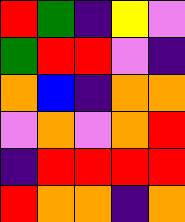[["red", "green", "indigo", "yellow", "violet"], ["green", "red", "red", "violet", "indigo"], ["orange", "blue", "indigo", "orange", "orange"], ["violet", "orange", "violet", "orange", "red"], ["indigo", "red", "red", "red", "red"], ["red", "orange", "orange", "indigo", "orange"]]